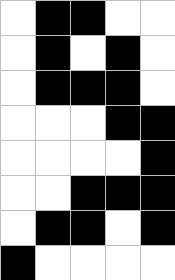[["white", "black", "black", "white", "white"], ["white", "black", "white", "black", "white"], ["white", "black", "black", "black", "white"], ["white", "white", "white", "black", "black"], ["white", "white", "white", "white", "black"], ["white", "white", "black", "black", "black"], ["white", "black", "black", "white", "black"], ["black", "white", "white", "white", "white"]]